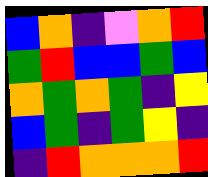[["blue", "orange", "indigo", "violet", "orange", "red"], ["green", "red", "blue", "blue", "green", "blue"], ["orange", "green", "orange", "green", "indigo", "yellow"], ["blue", "green", "indigo", "green", "yellow", "indigo"], ["indigo", "red", "orange", "orange", "orange", "red"]]